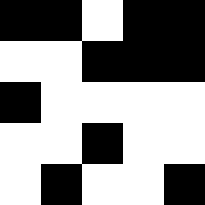[["black", "black", "white", "black", "black"], ["white", "white", "black", "black", "black"], ["black", "white", "white", "white", "white"], ["white", "white", "black", "white", "white"], ["white", "black", "white", "white", "black"]]